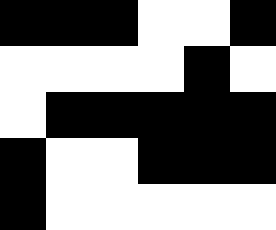[["black", "black", "black", "white", "white", "black"], ["white", "white", "white", "white", "black", "white"], ["white", "black", "black", "black", "black", "black"], ["black", "white", "white", "black", "black", "black"], ["black", "white", "white", "white", "white", "white"]]